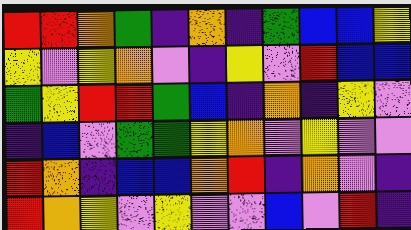[["red", "red", "orange", "green", "indigo", "orange", "indigo", "green", "blue", "blue", "yellow"], ["yellow", "violet", "yellow", "orange", "violet", "indigo", "yellow", "violet", "red", "blue", "blue"], ["green", "yellow", "red", "red", "green", "blue", "indigo", "orange", "indigo", "yellow", "violet"], ["indigo", "blue", "violet", "green", "green", "yellow", "orange", "violet", "yellow", "violet", "violet"], ["red", "orange", "indigo", "blue", "blue", "orange", "red", "indigo", "orange", "violet", "indigo"], ["red", "orange", "yellow", "violet", "yellow", "violet", "violet", "blue", "violet", "red", "indigo"]]